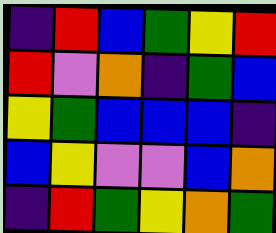[["indigo", "red", "blue", "green", "yellow", "red"], ["red", "violet", "orange", "indigo", "green", "blue"], ["yellow", "green", "blue", "blue", "blue", "indigo"], ["blue", "yellow", "violet", "violet", "blue", "orange"], ["indigo", "red", "green", "yellow", "orange", "green"]]